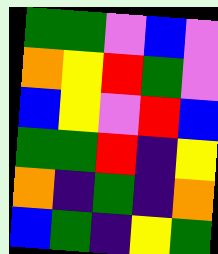[["green", "green", "violet", "blue", "violet"], ["orange", "yellow", "red", "green", "violet"], ["blue", "yellow", "violet", "red", "blue"], ["green", "green", "red", "indigo", "yellow"], ["orange", "indigo", "green", "indigo", "orange"], ["blue", "green", "indigo", "yellow", "green"]]